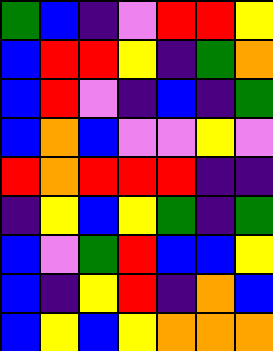[["green", "blue", "indigo", "violet", "red", "red", "yellow"], ["blue", "red", "red", "yellow", "indigo", "green", "orange"], ["blue", "red", "violet", "indigo", "blue", "indigo", "green"], ["blue", "orange", "blue", "violet", "violet", "yellow", "violet"], ["red", "orange", "red", "red", "red", "indigo", "indigo"], ["indigo", "yellow", "blue", "yellow", "green", "indigo", "green"], ["blue", "violet", "green", "red", "blue", "blue", "yellow"], ["blue", "indigo", "yellow", "red", "indigo", "orange", "blue"], ["blue", "yellow", "blue", "yellow", "orange", "orange", "orange"]]